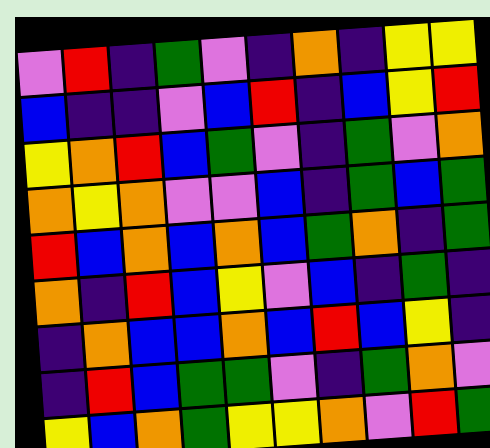[["violet", "red", "indigo", "green", "violet", "indigo", "orange", "indigo", "yellow", "yellow"], ["blue", "indigo", "indigo", "violet", "blue", "red", "indigo", "blue", "yellow", "red"], ["yellow", "orange", "red", "blue", "green", "violet", "indigo", "green", "violet", "orange"], ["orange", "yellow", "orange", "violet", "violet", "blue", "indigo", "green", "blue", "green"], ["red", "blue", "orange", "blue", "orange", "blue", "green", "orange", "indigo", "green"], ["orange", "indigo", "red", "blue", "yellow", "violet", "blue", "indigo", "green", "indigo"], ["indigo", "orange", "blue", "blue", "orange", "blue", "red", "blue", "yellow", "indigo"], ["indigo", "red", "blue", "green", "green", "violet", "indigo", "green", "orange", "violet"], ["yellow", "blue", "orange", "green", "yellow", "yellow", "orange", "violet", "red", "green"]]